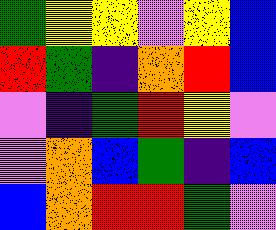[["green", "yellow", "yellow", "violet", "yellow", "blue"], ["red", "green", "indigo", "orange", "red", "blue"], ["violet", "indigo", "green", "red", "yellow", "violet"], ["violet", "orange", "blue", "green", "indigo", "blue"], ["blue", "orange", "red", "red", "green", "violet"]]